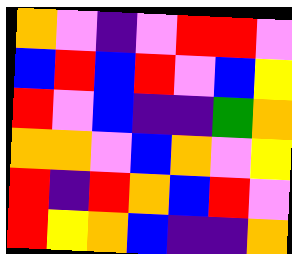[["orange", "violet", "indigo", "violet", "red", "red", "violet"], ["blue", "red", "blue", "red", "violet", "blue", "yellow"], ["red", "violet", "blue", "indigo", "indigo", "green", "orange"], ["orange", "orange", "violet", "blue", "orange", "violet", "yellow"], ["red", "indigo", "red", "orange", "blue", "red", "violet"], ["red", "yellow", "orange", "blue", "indigo", "indigo", "orange"]]